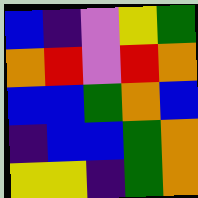[["blue", "indigo", "violet", "yellow", "green"], ["orange", "red", "violet", "red", "orange"], ["blue", "blue", "green", "orange", "blue"], ["indigo", "blue", "blue", "green", "orange"], ["yellow", "yellow", "indigo", "green", "orange"]]